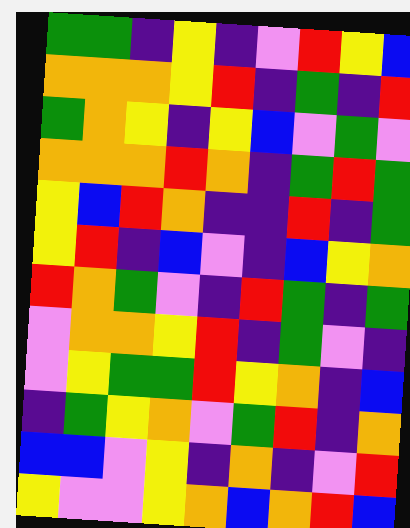[["green", "green", "indigo", "yellow", "indigo", "violet", "red", "yellow", "blue"], ["orange", "orange", "orange", "yellow", "red", "indigo", "green", "indigo", "red"], ["green", "orange", "yellow", "indigo", "yellow", "blue", "violet", "green", "violet"], ["orange", "orange", "orange", "red", "orange", "indigo", "green", "red", "green"], ["yellow", "blue", "red", "orange", "indigo", "indigo", "red", "indigo", "green"], ["yellow", "red", "indigo", "blue", "violet", "indigo", "blue", "yellow", "orange"], ["red", "orange", "green", "violet", "indigo", "red", "green", "indigo", "green"], ["violet", "orange", "orange", "yellow", "red", "indigo", "green", "violet", "indigo"], ["violet", "yellow", "green", "green", "red", "yellow", "orange", "indigo", "blue"], ["indigo", "green", "yellow", "orange", "violet", "green", "red", "indigo", "orange"], ["blue", "blue", "violet", "yellow", "indigo", "orange", "indigo", "violet", "red"], ["yellow", "violet", "violet", "yellow", "orange", "blue", "orange", "red", "blue"]]